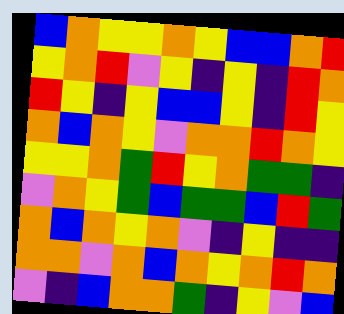[["blue", "orange", "yellow", "yellow", "orange", "yellow", "blue", "blue", "orange", "red"], ["yellow", "orange", "red", "violet", "yellow", "indigo", "yellow", "indigo", "red", "orange"], ["red", "yellow", "indigo", "yellow", "blue", "blue", "yellow", "indigo", "red", "yellow"], ["orange", "blue", "orange", "yellow", "violet", "orange", "orange", "red", "orange", "yellow"], ["yellow", "yellow", "orange", "green", "red", "yellow", "orange", "green", "green", "indigo"], ["violet", "orange", "yellow", "green", "blue", "green", "green", "blue", "red", "green"], ["orange", "blue", "orange", "yellow", "orange", "violet", "indigo", "yellow", "indigo", "indigo"], ["orange", "orange", "violet", "orange", "blue", "orange", "yellow", "orange", "red", "orange"], ["violet", "indigo", "blue", "orange", "orange", "green", "indigo", "yellow", "violet", "blue"]]